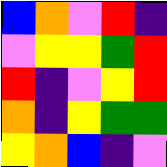[["blue", "orange", "violet", "red", "indigo"], ["violet", "yellow", "yellow", "green", "red"], ["red", "indigo", "violet", "yellow", "red"], ["orange", "indigo", "yellow", "green", "green"], ["yellow", "orange", "blue", "indigo", "violet"]]